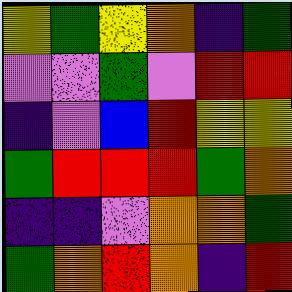[["yellow", "green", "yellow", "orange", "indigo", "green"], ["violet", "violet", "green", "violet", "red", "red"], ["indigo", "violet", "blue", "red", "yellow", "yellow"], ["green", "red", "red", "red", "green", "orange"], ["indigo", "indigo", "violet", "orange", "orange", "green"], ["green", "orange", "red", "orange", "indigo", "red"]]